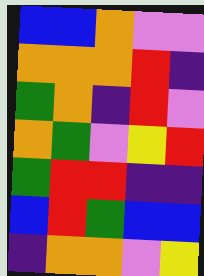[["blue", "blue", "orange", "violet", "violet"], ["orange", "orange", "orange", "red", "indigo"], ["green", "orange", "indigo", "red", "violet"], ["orange", "green", "violet", "yellow", "red"], ["green", "red", "red", "indigo", "indigo"], ["blue", "red", "green", "blue", "blue"], ["indigo", "orange", "orange", "violet", "yellow"]]